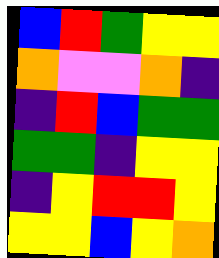[["blue", "red", "green", "yellow", "yellow"], ["orange", "violet", "violet", "orange", "indigo"], ["indigo", "red", "blue", "green", "green"], ["green", "green", "indigo", "yellow", "yellow"], ["indigo", "yellow", "red", "red", "yellow"], ["yellow", "yellow", "blue", "yellow", "orange"]]